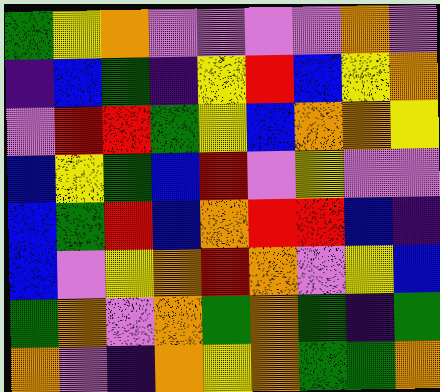[["green", "yellow", "orange", "violet", "violet", "violet", "violet", "orange", "violet"], ["indigo", "blue", "green", "indigo", "yellow", "red", "blue", "yellow", "orange"], ["violet", "red", "red", "green", "yellow", "blue", "orange", "orange", "yellow"], ["blue", "yellow", "green", "blue", "red", "violet", "yellow", "violet", "violet"], ["blue", "green", "red", "blue", "orange", "red", "red", "blue", "indigo"], ["blue", "violet", "yellow", "orange", "red", "orange", "violet", "yellow", "blue"], ["green", "orange", "violet", "orange", "green", "orange", "green", "indigo", "green"], ["orange", "violet", "indigo", "orange", "yellow", "orange", "green", "green", "orange"]]